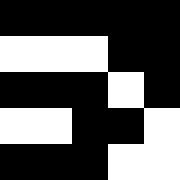[["black", "black", "black", "black", "black"], ["white", "white", "white", "black", "black"], ["black", "black", "black", "white", "black"], ["white", "white", "black", "black", "white"], ["black", "black", "black", "white", "white"]]